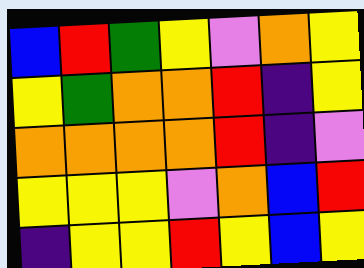[["blue", "red", "green", "yellow", "violet", "orange", "yellow"], ["yellow", "green", "orange", "orange", "red", "indigo", "yellow"], ["orange", "orange", "orange", "orange", "red", "indigo", "violet"], ["yellow", "yellow", "yellow", "violet", "orange", "blue", "red"], ["indigo", "yellow", "yellow", "red", "yellow", "blue", "yellow"]]